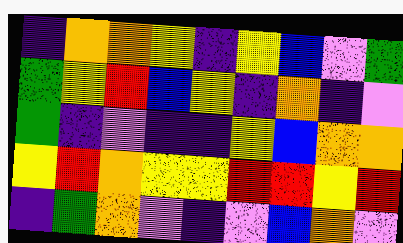[["indigo", "orange", "orange", "yellow", "indigo", "yellow", "blue", "violet", "green"], ["green", "yellow", "red", "blue", "yellow", "indigo", "orange", "indigo", "violet"], ["green", "indigo", "violet", "indigo", "indigo", "yellow", "blue", "orange", "orange"], ["yellow", "red", "orange", "yellow", "yellow", "red", "red", "yellow", "red"], ["indigo", "green", "orange", "violet", "indigo", "violet", "blue", "orange", "violet"]]